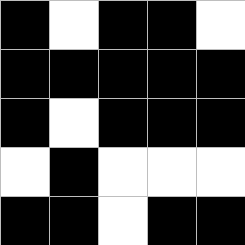[["black", "white", "black", "black", "white"], ["black", "black", "black", "black", "black"], ["black", "white", "black", "black", "black"], ["white", "black", "white", "white", "white"], ["black", "black", "white", "black", "black"]]